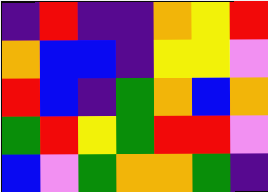[["indigo", "red", "indigo", "indigo", "orange", "yellow", "red"], ["orange", "blue", "blue", "indigo", "yellow", "yellow", "violet"], ["red", "blue", "indigo", "green", "orange", "blue", "orange"], ["green", "red", "yellow", "green", "red", "red", "violet"], ["blue", "violet", "green", "orange", "orange", "green", "indigo"]]